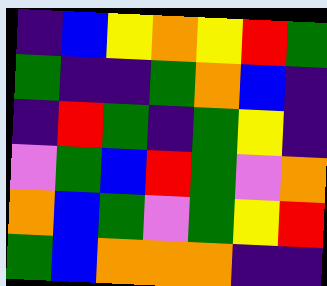[["indigo", "blue", "yellow", "orange", "yellow", "red", "green"], ["green", "indigo", "indigo", "green", "orange", "blue", "indigo"], ["indigo", "red", "green", "indigo", "green", "yellow", "indigo"], ["violet", "green", "blue", "red", "green", "violet", "orange"], ["orange", "blue", "green", "violet", "green", "yellow", "red"], ["green", "blue", "orange", "orange", "orange", "indigo", "indigo"]]